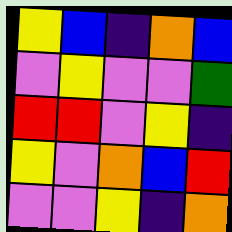[["yellow", "blue", "indigo", "orange", "blue"], ["violet", "yellow", "violet", "violet", "green"], ["red", "red", "violet", "yellow", "indigo"], ["yellow", "violet", "orange", "blue", "red"], ["violet", "violet", "yellow", "indigo", "orange"]]